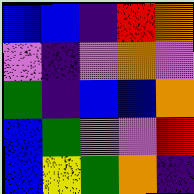[["blue", "blue", "indigo", "red", "orange"], ["violet", "indigo", "violet", "orange", "violet"], ["green", "indigo", "blue", "blue", "orange"], ["blue", "green", "violet", "violet", "red"], ["blue", "yellow", "green", "orange", "indigo"]]